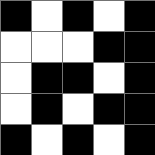[["black", "white", "black", "white", "black"], ["white", "white", "white", "black", "black"], ["white", "black", "black", "white", "black"], ["white", "black", "white", "black", "black"], ["black", "white", "black", "white", "black"]]